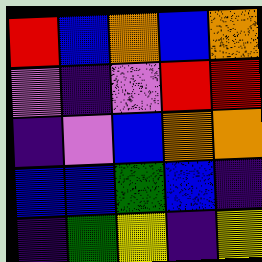[["red", "blue", "orange", "blue", "orange"], ["violet", "indigo", "violet", "red", "red"], ["indigo", "violet", "blue", "orange", "orange"], ["blue", "blue", "green", "blue", "indigo"], ["indigo", "green", "yellow", "indigo", "yellow"]]